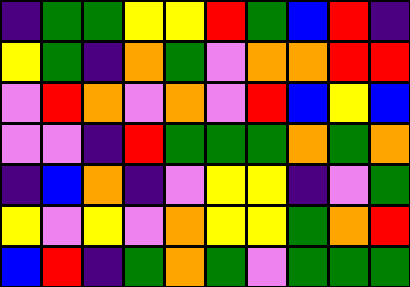[["indigo", "green", "green", "yellow", "yellow", "red", "green", "blue", "red", "indigo"], ["yellow", "green", "indigo", "orange", "green", "violet", "orange", "orange", "red", "red"], ["violet", "red", "orange", "violet", "orange", "violet", "red", "blue", "yellow", "blue"], ["violet", "violet", "indigo", "red", "green", "green", "green", "orange", "green", "orange"], ["indigo", "blue", "orange", "indigo", "violet", "yellow", "yellow", "indigo", "violet", "green"], ["yellow", "violet", "yellow", "violet", "orange", "yellow", "yellow", "green", "orange", "red"], ["blue", "red", "indigo", "green", "orange", "green", "violet", "green", "green", "green"]]